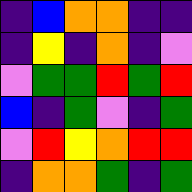[["indigo", "blue", "orange", "orange", "indigo", "indigo"], ["indigo", "yellow", "indigo", "orange", "indigo", "violet"], ["violet", "green", "green", "red", "green", "red"], ["blue", "indigo", "green", "violet", "indigo", "green"], ["violet", "red", "yellow", "orange", "red", "red"], ["indigo", "orange", "orange", "green", "indigo", "green"]]